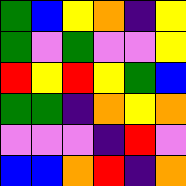[["green", "blue", "yellow", "orange", "indigo", "yellow"], ["green", "violet", "green", "violet", "violet", "yellow"], ["red", "yellow", "red", "yellow", "green", "blue"], ["green", "green", "indigo", "orange", "yellow", "orange"], ["violet", "violet", "violet", "indigo", "red", "violet"], ["blue", "blue", "orange", "red", "indigo", "orange"]]